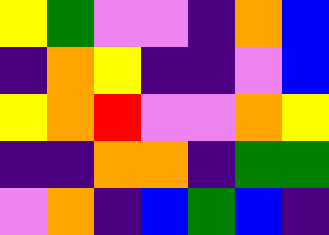[["yellow", "green", "violet", "violet", "indigo", "orange", "blue"], ["indigo", "orange", "yellow", "indigo", "indigo", "violet", "blue"], ["yellow", "orange", "red", "violet", "violet", "orange", "yellow"], ["indigo", "indigo", "orange", "orange", "indigo", "green", "green"], ["violet", "orange", "indigo", "blue", "green", "blue", "indigo"]]